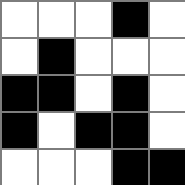[["white", "white", "white", "black", "white"], ["white", "black", "white", "white", "white"], ["black", "black", "white", "black", "white"], ["black", "white", "black", "black", "white"], ["white", "white", "white", "black", "black"]]